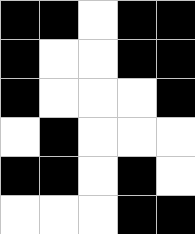[["black", "black", "white", "black", "black"], ["black", "white", "white", "black", "black"], ["black", "white", "white", "white", "black"], ["white", "black", "white", "white", "white"], ["black", "black", "white", "black", "white"], ["white", "white", "white", "black", "black"]]